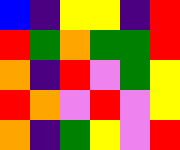[["blue", "indigo", "yellow", "yellow", "indigo", "red"], ["red", "green", "orange", "green", "green", "red"], ["orange", "indigo", "red", "violet", "green", "yellow"], ["red", "orange", "violet", "red", "violet", "yellow"], ["orange", "indigo", "green", "yellow", "violet", "red"]]